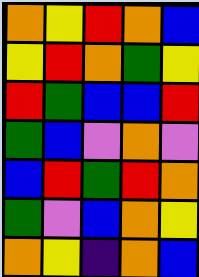[["orange", "yellow", "red", "orange", "blue"], ["yellow", "red", "orange", "green", "yellow"], ["red", "green", "blue", "blue", "red"], ["green", "blue", "violet", "orange", "violet"], ["blue", "red", "green", "red", "orange"], ["green", "violet", "blue", "orange", "yellow"], ["orange", "yellow", "indigo", "orange", "blue"]]